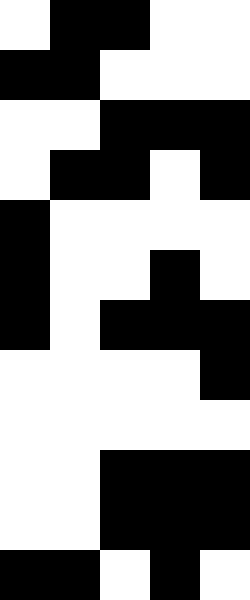[["white", "black", "black", "white", "white"], ["black", "black", "white", "white", "white"], ["white", "white", "black", "black", "black"], ["white", "black", "black", "white", "black"], ["black", "white", "white", "white", "white"], ["black", "white", "white", "black", "white"], ["black", "white", "black", "black", "black"], ["white", "white", "white", "white", "black"], ["white", "white", "white", "white", "white"], ["white", "white", "black", "black", "black"], ["white", "white", "black", "black", "black"], ["black", "black", "white", "black", "white"]]